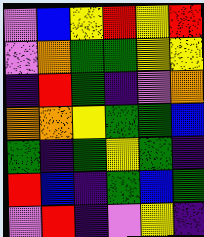[["violet", "blue", "yellow", "red", "yellow", "red"], ["violet", "orange", "green", "green", "yellow", "yellow"], ["indigo", "red", "green", "indigo", "violet", "orange"], ["orange", "orange", "yellow", "green", "green", "blue"], ["green", "indigo", "green", "yellow", "green", "indigo"], ["red", "blue", "indigo", "green", "blue", "green"], ["violet", "red", "indigo", "violet", "yellow", "indigo"]]